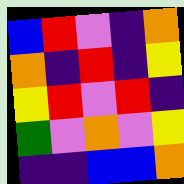[["blue", "red", "violet", "indigo", "orange"], ["orange", "indigo", "red", "indigo", "yellow"], ["yellow", "red", "violet", "red", "indigo"], ["green", "violet", "orange", "violet", "yellow"], ["indigo", "indigo", "blue", "blue", "orange"]]